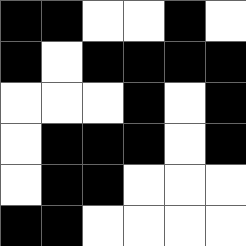[["black", "black", "white", "white", "black", "white"], ["black", "white", "black", "black", "black", "black"], ["white", "white", "white", "black", "white", "black"], ["white", "black", "black", "black", "white", "black"], ["white", "black", "black", "white", "white", "white"], ["black", "black", "white", "white", "white", "white"]]